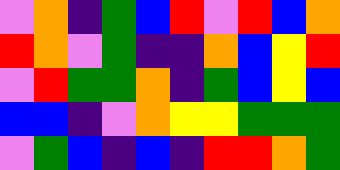[["violet", "orange", "indigo", "green", "blue", "red", "violet", "red", "blue", "orange"], ["red", "orange", "violet", "green", "indigo", "indigo", "orange", "blue", "yellow", "red"], ["violet", "red", "green", "green", "orange", "indigo", "green", "blue", "yellow", "blue"], ["blue", "blue", "indigo", "violet", "orange", "yellow", "yellow", "green", "green", "green"], ["violet", "green", "blue", "indigo", "blue", "indigo", "red", "red", "orange", "green"]]